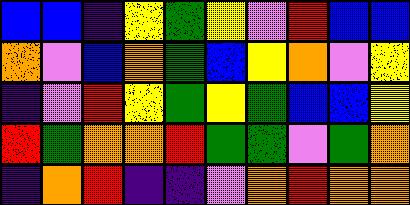[["blue", "blue", "indigo", "yellow", "green", "yellow", "violet", "red", "blue", "blue"], ["orange", "violet", "blue", "orange", "green", "blue", "yellow", "orange", "violet", "yellow"], ["indigo", "violet", "red", "yellow", "green", "yellow", "green", "blue", "blue", "yellow"], ["red", "green", "orange", "orange", "red", "green", "green", "violet", "green", "orange"], ["indigo", "orange", "red", "indigo", "indigo", "violet", "orange", "red", "orange", "orange"]]